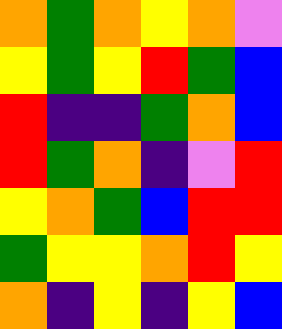[["orange", "green", "orange", "yellow", "orange", "violet"], ["yellow", "green", "yellow", "red", "green", "blue"], ["red", "indigo", "indigo", "green", "orange", "blue"], ["red", "green", "orange", "indigo", "violet", "red"], ["yellow", "orange", "green", "blue", "red", "red"], ["green", "yellow", "yellow", "orange", "red", "yellow"], ["orange", "indigo", "yellow", "indigo", "yellow", "blue"]]